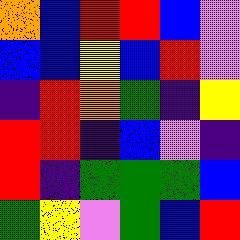[["orange", "blue", "red", "red", "blue", "violet"], ["blue", "blue", "yellow", "blue", "red", "violet"], ["indigo", "red", "orange", "green", "indigo", "yellow"], ["red", "red", "indigo", "blue", "violet", "indigo"], ["red", "indigo", "green", "green", "green", "blue"], ["green", "yellow", "violet", "green", "blue", "red"]]